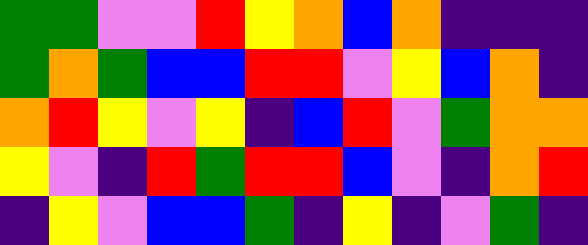[["green", "green", "violet", "violet", "red", "yellow", "orange", "blue", "orange", "indigo", "indigo", "indigo"], ["green", "orange", "green", "blue", "blue", "red", "red", "violet", "yellow", "blue", "orange", "indigo"], ["orange", "red", "yellow", "violet", "yellow", "indigo", "blue", "red", "violet", "green", "orange", "orange"], ["yellow", "violet", "indigo", "red", "green", "red", "red", "blue", "violet", "indigo", "orange", "red"], ["indigo", "yellow", "violet", "blue", "blue", "green", "indigo", "yellow", "indigo", "violet", "green", "indigo"]]